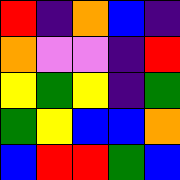[["red", "indigo", "orange", "blue", "indigo"], ["orange", "violet", "violet", "indigo", "red"], ["yellow", "green", "yellow", "indigo", "green"], ["green", "yellow", "blue", "blue", "orange"], ["blue", "red", "red", "green", "blue"]]